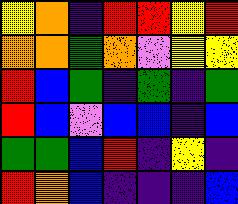[["yellow", "orange", "indigo", "red", "red", "yellow", "red"], ["orange", "orange", "green", "orange", "violet", "yellow", "yellow"], ["red", "blue", "green", "indigo", "green", "indigo", "green"], ["red", "blue", "violet", "blue", "blue", "indigo", "blue"], ["green", "green", "blue", "red", "indigo", "yellow", "indigo"], ["red", "orange", "blue", "indigo", "indigo", "indigo", "blue"]]